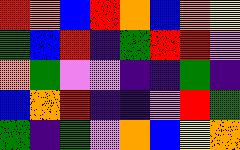[["red", "orange", "blue", "red", "orange", "blue", "orange", "yellow"], ["green", "blue", "red", "indigo", "green", "red", "red", "violet"], ["orange", "green", "violet", "violet", "indigo", "indigo", "green", "indigo"], ["blue", "orange", "red", "indigo", "indigo", "violet", "red", "green"], ["green", "indigo", "green", "violet", "orange", "blue", "yellow", "orange"]]